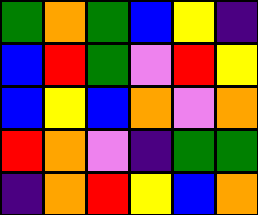[["green", "orange", "green", "blue", "yellow", "indigo"], ["blue", "red", "green", "violet", "red", "yellow"], ["blue", "yellow", "blue", "orange", "violet", "orange"], ["red", "orange", "violet", "indigo", "green", "green"], ["indigo", "orange", "red", "yellow", "blue", "orange"]]